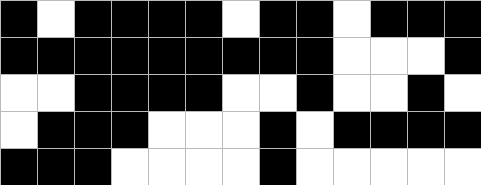[["black", "white", "black", "black", "black", "black", "white", "black", "black", "white", "black", "black", "black"], ["black", "black", "black", "black", "black", "black", "black", "black", "black", "white", "white", "white", "black"], ["white", "white", "black", "black", "black", "black", "white", "white", "black", "white", "white", "black", "white"], ["white", "black", "black", "black", "white", "white", "white", "black", "white", "black", "black", "black", "black"], ["black", "black", "black", "white", "white", "white", "white", "black", "white", "white", "white", "white", "white"]]